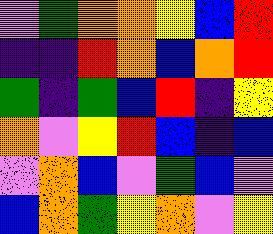[["violet", "green", "orange", "orange", "yellow", "blue", "red"], ["indigo", "indigo", "red", "orange", "blue", "orange", "red"], ["green", "indigo", "green", "blue", "red", "indigo", "yellow"], ["orange", "violet", "yellow", "red", "blue", "indigo", "blue"], ["violet", "orange", "blue", "violet", "green", "blue", "violet"], ["blue", "orange", "green", "yellow", "orange", "violet", "yellow"]]